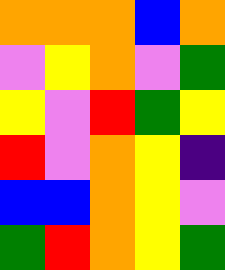[["orange", "orange", "orange", "blue", "orange"], ["violet", "yellow", "orange", "violet", "green"], ["yellow", "violet", "red", "green", "yellow"], ["red", "violet", "orange", "yellow", "indigo"], ["blue", "blue", "orange", "yellow", "violet"], ["green", "red", "orange", "yellow", "green"]]